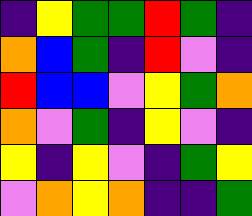[["indigo", "yellow", "green", "green", "red", "green", "indigo"], ["orange", "blue", "green", "indigo", "red", "violet", "indigo"], ["red", "blue", "blue", "violet", "yellow", "green", "orange"], ["orange", "violet", "green", "indigo", "yellow", "violet", "indigo"], ["yellow", "indigo", "yellow", "violet", "indigo", "green", "yellow"], ["violet", "orange", "yellow", "orange", "indigo", "indigo", "green"]]